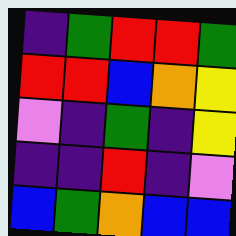[["indigo", "green", "red", "red", "green"], ["red", "red", "blue", "orange", "yellow"], ["violet", "indigo", "green", "indigo", "yellow"], ["indigo", "indigo", "red", "indigo", "violet"], ["blue", "green", "orange", "blue", "blue"]]